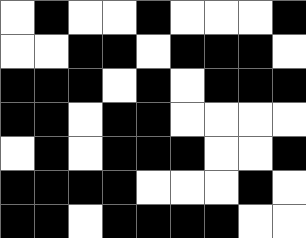[["white", "black", "white", "white", "black", "white", "white", "white", "black"], ["white", "white", "black", "black", "white", "black", "black", "black", "white"], ["black", "black", "black", "white", "black", "white", "black", "black", "black"], ["black", "black", "white", "black", "black", "white", "white", "white", "white"], ["white", "black", "white", "black", "black", "black", "white", "white", "black"], ["black", "black", "black", "black", "white", "white", "white", "black", "white"], ["black", "black", "white", "black", "black", "black", "black", "white", "white"]]